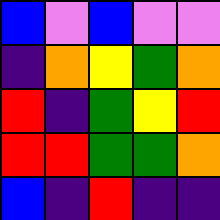[["blue", "violet", "blue", "violet", "violet"], ["indigo", "orange", "yellow", "green", "orange"], ["red", "indigo", "green", "yellow", "red"], ["red", "red", "green", "green", "orange"], ["blue", "indigo", "red", "indigo", "indigo"]]